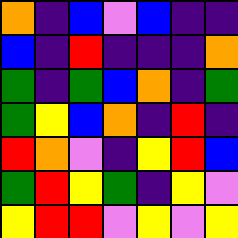[["orange", "indigo", "blue", "violet", "blue", "indigo", "indigo"], ["blue", "indigo", "red", "indigo", "indigo", "indigo", "orange"], ["green", "indigo", "green", "blue", "orange", "indigo", "green"], ["green", "yellow", "blue", "orange", "indigo", "red", "indigo"], ["red", "orange", "violet", "indigo", "yellow", "red", "blue"], ["green", "red", "yellow", "green", "indigo", "yellow", "violet"], ["yellow", "red", "red", "violet", "yellow", "violet", "yellow"]]